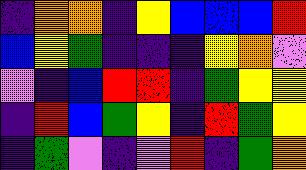[["indigo", "orange", "orange", "indigo", "yellow", "blue", "blue", "blue", "red"], ["blue", "yellow", "green", "indigo", "indigo", "indigo", "yellow", "orange", "violet"], ["violet", "indigo", "blue", "red", "red", "indigo", "green", "yellow", "yellow"], ["indigo", "red", "blue", "green", "yellow", "indigo", "red", "green", "yellow"], ["indigo", "green", "violet", "indigo", "violet", "red", "indigo", "green", "orange"]]